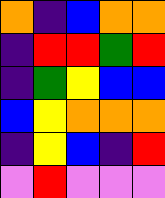[["orange", "indigo", "blue", "orange", "orange"], ["indigo", "red", "red", "green", "red"], ["indigo", "green", "yellow", "blue", "blue"], ["blue", "yellow", "orange", "orange", "orange"], ["indigo", "yellow", "blue", "indigo", "red"], ["violet", "red", "violet", "violet", "violet"]]